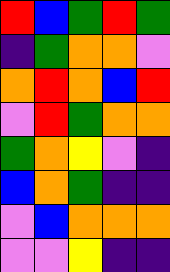[["red", "blue", "green", "red", "green"], ["indigo", "green", "orange", "orange", "violet"], ["orange", "red", "orange", "blue", "red"], ["violet", "red", "green", "orange", "orange"], ["green", "orange", "yellow", "violet", "indigo"], ["blue", "orange", "green", "indigo", "indigo"], ["violet", "blue", "orange", "orange", "orange"], ["violet", "violet", "yellow", "indigo", "indigo"]]